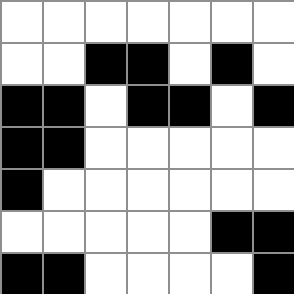[["white", "white", "white", "white", "white", "white", "white"], ["white", "white", "black", "black", "white", "black", "white"], ["black", "black", "white", "black", "black", "white", "black"], ["black", "black", "white", "white", "white", "white", "white"], ["black", "white", "white", "white", "white", "white", "white"], ["white", "white", "white", "white", "white", "black", "black"], ["black", "black", "white", "white", "white", "white", "black"]]